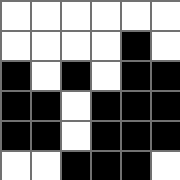[["white", "white", "white", "white", "white", "white"], ["white", "white", "white", "white", "black", "white"], ["black", "white", "black", "white", "black", "black"], ["black", "black", "white", "black", "black", "black"], ["black", "black", "white", "black", "black", "black"], ["white", "white", "black", "black", "black", "white"]]